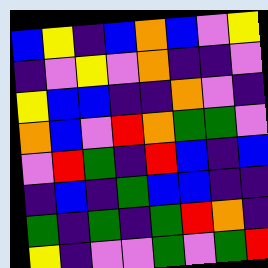[["blue", "yellow", "indigo", "blue", "orange", "blue", "violet", "yellow"], ["indigo", "violet", "yellow", "violet", "orange", "indigo", "indigo", "violet"], ["yellow", "blue", "blue", "indigo", "indigo", "orange", "violet", "indigo"], ["orange", "blue", "violet", "red", "orange", "green", "green", "violet"], ["violet", "red", "green", "indigo", "red", "blue", "indigo", "blue"], ["indigo", "blue", "indigo", "green", "blue", "blue", "indigo", "indigo"], ["green", "indigo", "green", "indigo", "green", "red", "orange", "indigo"], ["yellow", "indigo", "violet", "violet", "green", "violet", "green", "red"]]